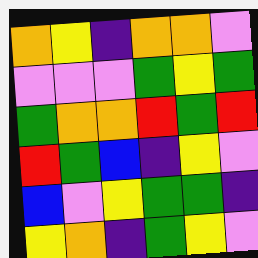[["orange", "yellow", "indigo", "orange", "orange", "violet"], ["violet", "violet", "violet", "green", "yellow", "green"], ["green", "orange", "orange", "red", "green", "red"], ["red", "green", "blue", "indigo", "yellow", "violet"], ["blue", "violet", "yellow", "green", "green", "indigo"], ["yellow", "orange", "indigo", "green", "yellow", "violet"]]